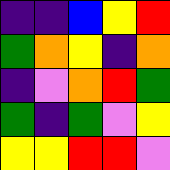[["indigo", "indigo", "blue", "yellow", "red"], ["green", "orange", "yellow", "indigo", "orange"], ["indigo", "violet", "orange", "red", "green"], ["green", "indigo", "green", "violet", "yellow"], ["yellow", "yellow", "red", "red", "violet"]]